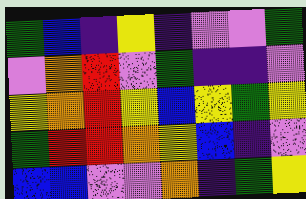[["green", "blue", "indigo", "yellow", "indigo", "violet", "violet", "green"], ["violet", "orange", "red", "violet", "green", "indigo", "indigo", "violet"], ["yellow", "orange", "red", "yellow", "blue", "yellow", "green", "yellow"], ["green", "red", "red", "orange", "yellow", "blue", "indigo", "violet"], ["blue", "blue", "violet", "violet", "orange", "indigo", "green", "yellow"]]